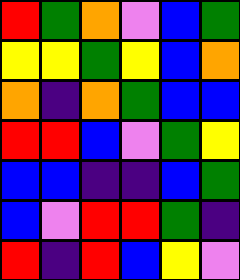[["red", "green", "orange", "violet", "blue", "green"], ["yellow", "yellow", "green", "yellow", "blue", "orange"], ["orange", "indigo", "orange", "green", "blue", "blue"], ["red", "red", "blue", "violet", "green", "yellow"], ["blue", "blue", "indigo", "indigo", "blue", "green"], ["blue", "violet", "red", "red", "green", "indigo"], ["red", "indigo", "red", "blue", "yellow", "violet"]]